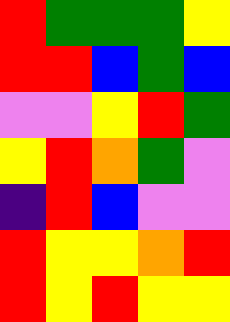[["red", "green", "green", "green", "yellow"], ["red", "red", "blue", "green", "blue"], ["violet", "violet", "yellow", "red", "green"], ["yellow", "red", "orange", "green", "violet"], ["indigo", "red", "blue", "violet", "violet"], ["red", "yellow", "yellow", "orange", "red"], ["red", "yellow", "red", "yellow", "yellow"]]